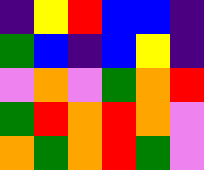[["indigo", "yellow", "red", "blue", "blue", "indigo"], ["green", "blue", "indigo", "blue", "yellow", "indigo"], ["violet", "orange", "violet", "green", "orange", "red"], ["green", "red", "orange", "red", "orange", "violet"], ["orange", "green", "orange", "red", "green", "violet"]]